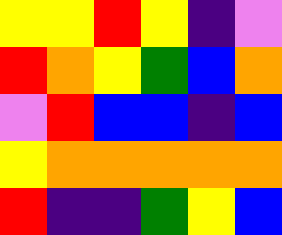[["yellow", "yellow", "red", "yellow", "indigo", "violet"], ["red", "orange", "yellow", "green", "blue", "orange"], ["violet", "red", "blue", "blue", "indigo", "blue"], ["yellow", "orange", "orange", "orange", "orange", "orange"], ["red", "indigo", "indigo", "green", "yellow", "blue"]]